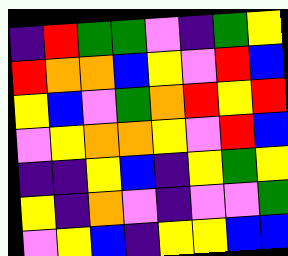[["indigo", "red", "green", "green", "violet", "indigo", "green", "yellow"], ["red", "orange", "orange", "blue", "yellow", "violet", "red", "blue"], ["yellow", "blue", "violet", "green", "orange", "red", "yellow", "red"], ["violet", "yellow", "orange", "orange", "yellow", "violet", "red", "blue"], ["indigo", "indigo", "yellow", "blue", "indigo", "yellow", "green", "yellow"], ["yellow", "indigo", "orange", "violet", "indigo", "violet", "violet", "green"], ["violet", "yellow", "blue", "indigo", "yellow", "yellow", "blue", "blue"]]